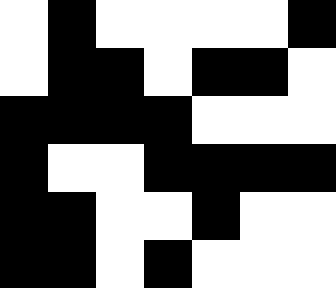[["white", "black", "white", "white", "white", "white", "black"], ["white", "black", "black", "white", "black", "black", "white"], ["black", "black", "black", "black", "white", "white", "white"], ["black", "white", "white", "black", "black", "black", "black"], ["black", "black", "white", "white", "black", "white", "white"], ["black", "black", "white", "black", "white", "white", "white"]]